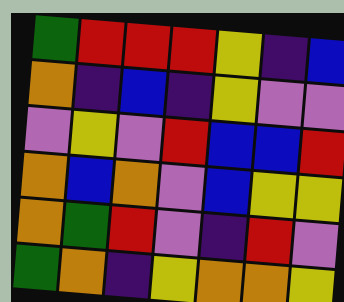[["green", "red", "red", "red", "yellow", "indigo", "blue"], ["orange", "indigo", "blue", "indigo", "yellow", "violet", "violet"], ["violet", "yellow", "violet", "red", "blue", "blue", "red"], ["orange", "blue", "orange", "violet", "blue", "yellow", "yellow"], ["orange", "green", "red", "violet", "indigo", "red", "violet"], ["green", "orange", "indigo", "yellow", "orange", "orange", "yellow"]]